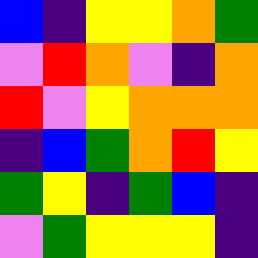[["blue", "indigo", "yellow", "yellow", "orange", "green"], ["violet", "red", "orange", "violet", "indigo", "orange"], ["red", "violet", "yellow", "orange", "orange", "orange"], ["indigo", "blue", "green", "orange", "red", "yellow"], ["green", "yellow", "indigo", "green", "blue", "indigo"], ["violet", "green", "yellow", "yellow", "yellow", "indigo"]]